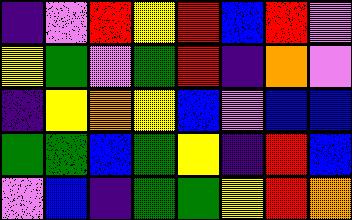[["indigo", "violet", "red", "yellow", "red", "blue", "red", "violet"], ["yellow", "green", "violet", "green", "red", "indigo", "orange", "violet"], ["indigo", "yellow", "orange", "yellow", "blue", "violet", "blue", "blue"], ["green", "green", "blue", "green", "yellow", "indigo", "red", "blue"], ["violet", "blue", "indigo", "green", "green", "yellow", "red", "orange"]]